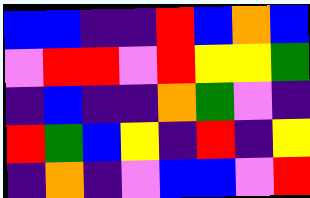[["blue", "blue", "indigo", "indigo", "red", "blue", "orange", "blue"], ["violet", "red", "red", "violet", "red", "yellow", "yellow", "green"], ["indigo", "blue", "indigo", "indigo", "orange", "green", "violet", "indigo"], ["red", "green", "blue", "yellow", "indigo", "red", "indigo", "yellow"], ["indigo", "orange", "indigo", "violet", "blue", "blue", "violet", "red"]]